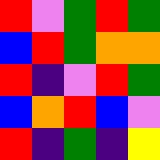[["red", "violet", "green", "red", "green"], ["blue", "red", "green", "orange", "orange"], ["red", "indigo", "violet", "red", "green"], ["blue", "orange", "red", "blue", "violet"], ["red", "indigo", "green", "indigo", "yellow"]]